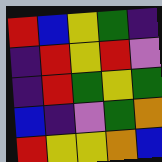[["red", "blue", "yellow", "green", "indigo"], ["indigo", "red", "yellow", "red", "violet"], ["indigo", "red", "green", "yellow", "green"], ["blue", "indigo", "violet", "green", "orange"], ["red", "yellow", "yellow", "orange", "blue"]]